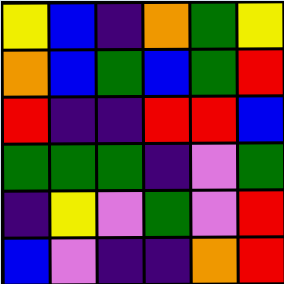[["yellow", "blue", "indigo", "orange", "green", "yellow"], ["orange", "blue", "green", "blue", "green", "red"], ["red", "indigo", "indigo", "red", "red", "blue"], ["green", "green", "green", "indigo", "violet", "green"], ["indigo", "yellow", "violet", "green", "violet", "red"], ["blue", "violet", "indigo", "indigo", "orange", "red"]]